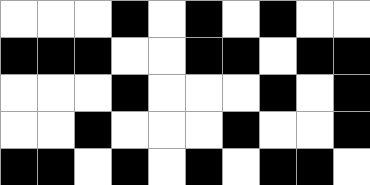[["white", "white", "white", "black", "white", "black", "white", "black", "white", "white"], ["black", "black", "black", "white", "white", "black", "black", "white", "black", "black"], ["white", "white", "white", "black", "white", "white", "white", "black", "white", "black"], ["white", "white", "black", "white", "white", "white", "black", "white", "white", "black"], ["black", "black", "white", "black", "white", "black", "white", "black", "black", "white"]]